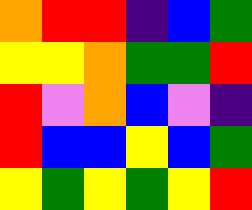[["orange", "red", "red", "indigo", "blue", "green"], ["yellow", "yellow", "orange", "green", "green", "red"], ["red", "violet", "orange", "blue", "violet", "indigo"], ["red", "blue", "blue", "yellow", "blue", "green"], ["yellow", "green", "yellow", "green", "yellow", "red"]]